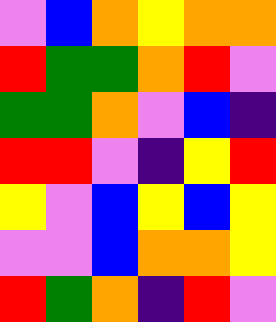[["violet", "blue", "orange", "yellow", "orange", "orange"], ["red", "green", "green", "orange", "red", "violet"], ["green", "green", "orange", "violet", "blue", "indigo"], ["red", "red", "violet", "indigo", "yellow", "red"], ["yellow", "violet", "blue", "yellow", "blue", "yellow"], ["violet", "violet", "blue", "orange", "orange", "yellow"], ["red", "green", "orange", "indigo", "red", "violet"]]